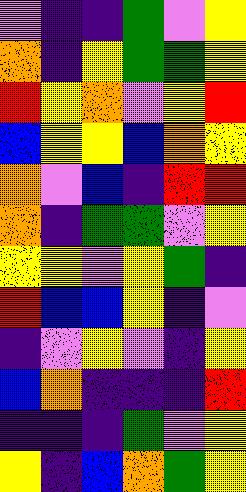[["violet", "indigo", "indigo", "green", "violet", "yellow"], ["orange", "indigo", "yellow", "green", "green", "yellow"], ["red", "yellow", "orange", "violet", "yellow", "red"], ["blue", "yellow", "yellow", "blue", "orange", "yellow"], ["orange", "violet", "blue", "indigo", "red", "red"], ["orange", "indigo", "green", "green", "violet", "yellow"], ["yellow", "yellow", "violet", "yellow", "green", "indigo"], ["red", "blue", "blue", "yellow", "indigo", "violet"], ["indigo", "violet", "yellow", "violet", "indigo", "yellow"], ["blue", "orange", "indigo", "indigo", "indigo", "red"], ["indigo", "indigo", "indigo", "green", "violet", "yellow"], ["yellow", "indigo", "blue", "orange", "green", "yellow"]]